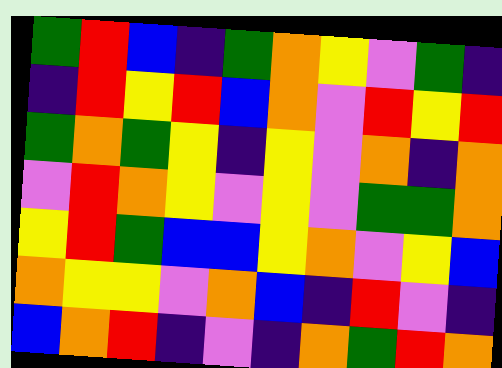[["green", "red", "blue", "indigo", "green", "orange", "yellow", "violet", "green", "indigo"], ["indigo", "red", "yellow", "red", "blue", "orange", "violet", "red", "yellow", "red"], ["green", "orange", "green", "yellow", "indigo", "yellow", "violet", "orange", "indigo", "orange"], ["violet", "red", "orange", "yellow", "violet", "yellow", "violet", "green", "green", "orange"], ["yellow", "red", "green", "blue", "blue", "yellow", "orange", "violet", "yellow", "blue"], ["orange", "yellow", "yellow", "violet", "orange", "blue", "indigo", "red", "violet", "indigo"], ["blue", "orange", "red", "indigo", "violet", "indigo", "orange", "green", "red", "orange"]]